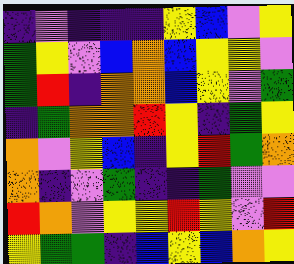[["indigo", "violet", "indigo", "indigo", "indigo", "yellow", "blue", "violet", "yellow"], ["green", "yellow", "violet", "blue", "orange", "blue", "yellow", "yellow", "violet"], ["green", "red", "indigo", "orange", "orange", "blue", "yellow", "violet", "green"], ["indigo", "green", "orange", "orange", "red", "yellow", "indigo", "green", "yellow"], ["orange", "violet", "yellow", "blue", "indigo", "yellow", "red", "green", "orange"], ["orange", "indigo", "violet", "green", "indigo", "indigo", "green", "violet", "violet"], ["red", "orange", "violet", "yellow", "yellow", "red", "yellow", "violet", "red"], ["yellow", "green", "green", "indigo", "blue", "yellow", "blue", "orange", "yellow"]]